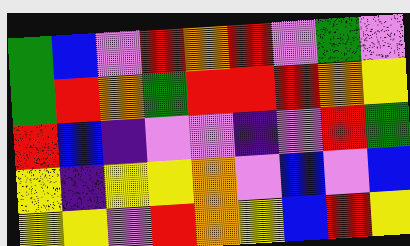[["green", "blue", "violet", "red", "orange", "red", "violet", "green", "violet"], ["green", "red", "orange", "green", "red", "red", "red", "orange", "yellow"], ["red", "blue", "indigo", "violet", "violet", "indigo", "violet", "red", "green"], ["yellow", "indigo", "yellow", "yellow", "orange", "violet", "blue", "violet", "blue"], ["yellow", "yellow", "violet", "red", "orange", "yellow", "blue", "red", "yellow"]]